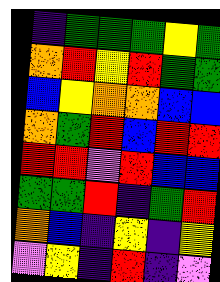[["indigo", "green", "green", "green", "yellow", "green"], ["orange", "red", "yellow", "red", "green", "green"], ["blue", "yellow", "orange", "orange", "blue", "blue"], ["orange", "green", "red", "blue", "red", "red"], ["red", "red", "violet", "red", "blue", "blue"], ["green", "green", "red", "indigo", "green", "red"], ["orange", "blue", "indigo", "yellow", "indigo", "yellow"], ["violet", "yellow", "indigo", "red", "indigo", "violet"]]